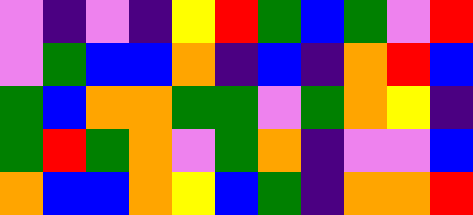[["violet", "indigo", "violet", "indigo", "yellow", "red", "green", "blue", "green", "violet", "red"], ["violet", "green", "blue", "blue", "orange", "indigo", "blue", "indigo", "orange", "red", "blue"], ["green", "blue", "orange", "orange", "green", "green", "violet", "green", "orange", "yellow", "indigo"], ["green", "red", "green", "orange", "violet", "green", "orange", "indigo", "violet", "violet", "blue"], ["orange", "blue", "blue", "orange", "yellow", "blue", "green", "indigo", "orange", "orange", "red"]]